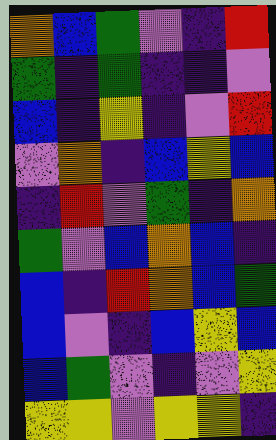[["orange", "blue", "green", "violet", "indigo", "red"], ["green", "indigo", "green", "indigo", "indigo", "violet"], ["blue", "indigo", "yellow", "indigo", "violet", "red"], ["violet", "orange", "indigo", "blue", "yellow", "blue"], ["indigo", "red", "violet", "green", "indigo", "orange"], ["green", "violet", "blue", "orange", "blue", "indigo"], ["blue", "indigo", "red", "orange", "blue", "green"], ["blue", "violet", "indigo", "blue", "yellow", "blue"], ["blue", "green", "violet", "indigo", "violet", "yellow"], ["yellow", "yellow", "violet", "yellow", "yellow", "indigo"]]